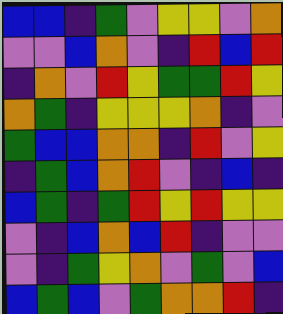[["blue", "blue", "indigo", "green", "violet", "yellow", "yellow", "violet", "orange"], ["violet", "violet", "blue", "orange", "violet", "indigo", "red", "blue", "red"], ["indigo", "orange", "violet", "red", "yellow", "green", "green", "red", "yellow"], ["orange", "green", "indigo", "yellow", "yellow", "yellow", "orange", "indigo", "violet"], ["green", "blue", "blue", "orange", "orange", "indigo", "red", "violet", "yellow"], ["indigo", "green", "blue", "orange", "red", "violet", "indigo", "blue", "indigo"], ["blue", "green", "indigo", "green", "red", "yellow", "red", "yellow", "yellow"], ["violet", "indigo", "blue", "orange", "blue", "red", "indigo", "violet", "violet"], ["violet", "indigo", "green", "yellow", "orange", "violet", "green", "violet", "blue"], ["blue", "green", "blue", "violet", "green", "orange", "orange", "red", "indigo"]]